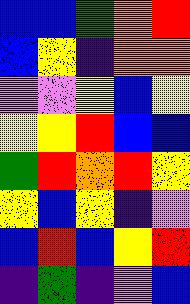[["blue", "blue", "green", "orange", "red"], ["blue", "yellow", "indigo", "orange", "orange"], ["violet", "violet", "yellow", "blue", "yellow"], ["yellow", "yellow", "red", "blue", "blue"], ["green", "red", "orange", "red", "yellow"], ["yellow", "blue", "yellow", "indigo", "violet"], ["blue", "red", "blue", "yellow", "red"], ["indigo", "green", "indigo", "violet", "blue"]]